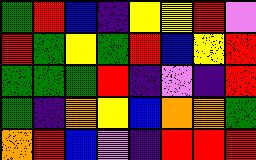[["green", "red", "blue", "indigo", "yellow", "yellow", "red", "violet"], ["red", "green", "yellow", "green", "red", "blue", "yellow", "red"], ["green", "green", "green", "red", "indigo", "violet", "indigo", "red"], ["green", "indigo", "orange", "yellow", "blue", "orange", "orange", "green"], ["orange", "red", "blue", "violet", "indigo", "red", "red", "red"]]